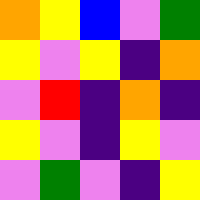[["orange", "yellow", "blue", "violet", "green"], ["yellow", "violet", "yellow", "indigo", "orange"], ["violet", "red", "indigo", "orange", "indigo"], ["yellow", "violet", "indigo", "yellow", "violet"], ["violet", "green", "violet", "indigo", "yellow"]]